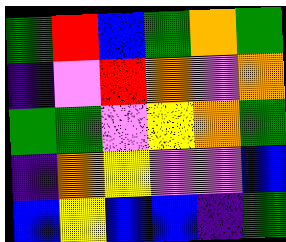[["green", "red", "blue", "green", "orange", "green"], ["indigo", "violet", "red", "orange", "violet", "orange"], ["green", "green", "violet", "yellow", "orange", "green"], ["indigo", "orange", "yellow", "violet", "violet", "blue"], ["blue", "yellow", "blue", "blue", "indigo", "green"]]